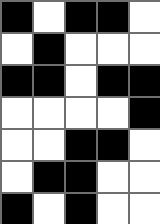[["black", "white", "black", "black", "white"], ["white", "black", "white", "white", "white"], ["black", "black", "white", "black", "black"], ["white", "white", "white", "white", "black"], ["white", "white", "black", "black", "white"], ["white", "black", "black", "white", "white"], ["black", "white", "black", "white", "white"]]